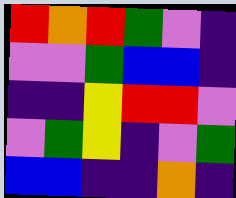[["red", "orange", "red", "green", "violet", "indigo"], ["violet", "violet", "green", "blue", "blue", "indigo"], ["indigo", "indigo", "yellow", "red", "red", "violet"], ["violet", "green", "yellow", "indigo", "violet", "green"], ["blue", "blue", "indigo", "indigo", "orange", "indigo"]]